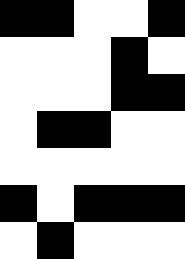[["black", "black", "white", "white", "black"], ["white", "white", "white", "black", "white"], ["white", "white", "white", "black", "black"], ["white", "black", "black", "white", "white"], ["white", "white", "white", "white", "white"], ["black", "white", "black", "black", "black"], ["white", "black", "white", "white", "white"]]